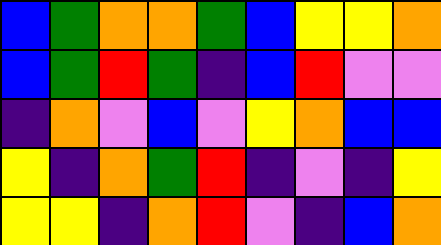[["blue", "green", "orange", "orange", "green", "blue", "yellow", "yellow", "orange"], ["blue", "green", "red", "green", "indigo", "blue", "red", "violet", "violet"], ["indigo", "orange", "violet", "blue", "violet", "yellow", "orange", "blue", "blue"], ["yellow", "indigo", "orange", "green", "red", "indigo", "violet", "indigo", "yellow"], ["yellow", "yellow", "indigo", "orange", "red", "violet", "indigo", "blue", "orange"]]